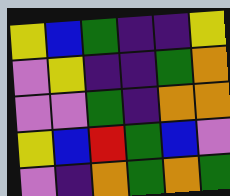[["yellow", "blue", "green", "indigo", "indigo", "yellow"], ["violet", "yellow", "indigo", "indigo", "green", "orange"], ["violet", "violet", "green", "indigo", "orange", "orange"], ["yellow", "blue", "red", "green", "blue", "violet"], ["violet", "indigo", "orange", "green", "orange", "green"]]